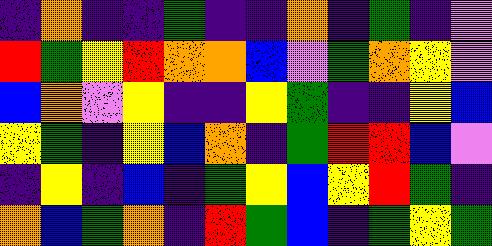[["indigo", "orange", "indigo", "indigo", "green", "indigo", "indigo", "orange", "indigo", "green", "indigo", "violet"], ["red", "green", "yellow", "red", "orange", "orange", "blue", "violet", "green", "orange", "yellow", "violet"], ["blue", "orange", "violet", "yellow", "indigo", "indigo", "yellow", "green", "indigo", "indigo", "yellow", "blue"], ["yellow", "green", "indigo", "yellow", "blue", "orange", "indigo", "green", "red", "red", "blue", "violet"], ["indigo", "yellow", "indigo", "blue", "indigo", "green", "yellow", "blue", "yellow", "red", "green", "indigo"], ["orange", "blue", "green", "orange", "indigo", "red", "green", "blue", "indigo", "green", "yellow", "green"]]